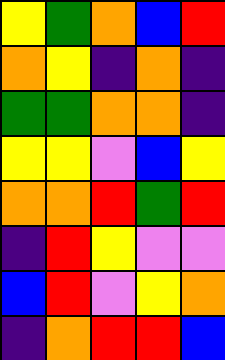[["yellow", "green", "orange", "blue", "red"], ["orange", "yellow", "indigo", "orange", "indigo"], ["green", "green", "orange", "orange", "indigo"], ["yellow", "yellow", "violet", "blue", "yellow"], ["orange", "orange", "red", "green", "red"], ["indigo", "red", "yellow", "violet", "violet"], ["blue", "red", "violet", "yellow", "orange"], ["indigo", "orange", "red", "red", "blue"]]